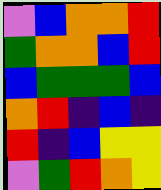[["violet", "blue", "orange", "orange", "red"], ["green", "orange", "orange", "blue", "red"], ["blue", "green", "green", "green", "blue"], ["orange", "red", "indigo", "blue", "indigo"], ["red", "indigo", "blue", "yellow", "yellow"], ["violet", "green", "red", "orange", "yellow"]]